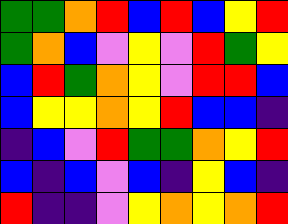[["green", "green", "orange", "red", "blue", "red", "blue", "yellow", "red"], ["green", "orange", "blue", "violet", "yellow", "violet", "red", "green", "yellow"], ["blue", "red", "green", "orange", "yellow", "violet", "red", "red", "blue"], ["blue", "yellow", "yellow", "orange", "yellow", "red", "blue", "blue", "indigo"], ["indigo", "blue", "violet", "red", "green", "green", "orange", "yellow", "red"], ["blue", "indigo", "blue", "violet", "blue", "indigo", "yellow", "blue", "indigo"], ["red", "indigo", "indigo", "violet", "yellow", "orange", "yellow", "orange", "red"]]